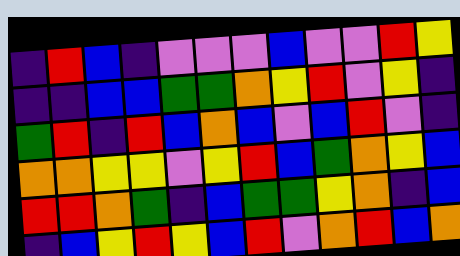[["indigo", "red", "blue", "indigo", "violet", "violet", "violet", "blue", "violet", "violet", "red", "yellow"], ["indigo", "indigo", "blue", "blue", "green", "green", "orange", "yellow", "red", "violet", "yellow", "indigo"], ["green", "red", "indigo", "red", "blue", "orange", "blue", "violet", "blue", "red", "violet", "indigo"], ["orange", "orange", "yellow", "yellow", "violet", "yellow", "red", "blue", "green", "orange", "yellow", "blue"], ["red", "red", "orange", "green", "indigo", "blue", "green", "green", "yellow", "orange", "indigo", "blue"], ["indigo", "blue", "yellow", "red", "yellow", "blue", "red", "violet", "orange", "red", "blue", "orange"]]